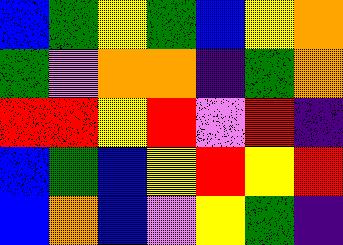[["blue", "green", "yellow", "green", "blue", "yellow", "orange"], ["green", "violet", "orange", "orange", "indigo", "green", "orange"], ["red", "red", "yellow", "red", "violet", "red", "indigo"], ["blue", "green", "blue", "yellow", "red", "yellow", "red"], ["blue", "orange", "blue", "violet", "yellow", "green", "indigo"]]